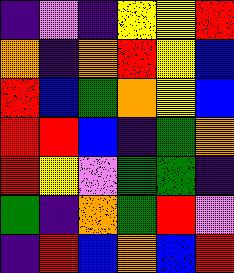[["indigo", "violet", "indigo", "yellow", "yellow", "red"], ["orange", "indigo", "orange", "red", "yellow", "blue"], ["red", "blue", "green", "orange", "yellow", "blue"], ["red", "red", "blue", "indigo", "green", "orange"], ["red", "yellow", "violet", "green", "green", "indigo"], ["green", "indigo", "orange", "green", "red", "violet"], ["indigo", "red", "blue", "orange", "blue", "red"]]